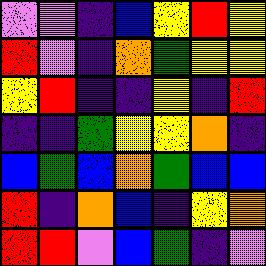[["violet", "violet", "indigo", "blue", "yellow", "red", "yellow"], ["red", "violet", "indigo", "orange", "green", "yellow", "yellow"], ["yellow", "red", "indigo", "indigo", "yellow", "indigo", "red"], ["indigo", "indigo", "green", "yellow", "yellow", "orange", "indigo"], ["blue", "green", "blue", "orange", "green", "blue", "blue"], ["red", "indigo", "orange", "blue", "indigo", "yellow", "orange"], ["red", "red", "violet", "blue", "green", "indigo", "violet"]]